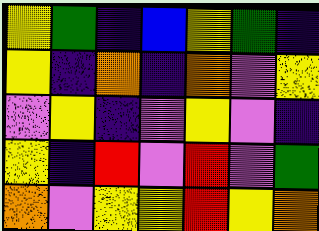[["yellow", "green", "indigo", "blue", "yellow", "green", "indigo"], ["yellow", "indigo", "orange", "indigo", "orange", "violet", "yellow"], ["violet", "yellow", "indigo", "violet", "yellow", "violet", "indigo"], ["yellow", "indigo", "red", "violet", "red", "violet", "green"], ["orange", "violet", "yellow", "yellow", "red", "yellow", "orange"]]